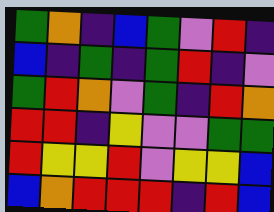[["green", "orange", "indigo", "blue", "green", "violet", "red", "indigo"], ["blue", "indigo", "green", "indigo", "green", "red", "indigo", "violet"], ["green", "red", "orange", "violet", "green", "indigo", "red", "orange"], ["red", "red", "indigo", "yellow", "violet", "violet", "green", "green"], ["red", "yellow", "yellow", "red", "violet", "yellow", "yellow", "blue"], ["blue", "orange", "red", "red", "red", "indigo", "red", "blue"]]